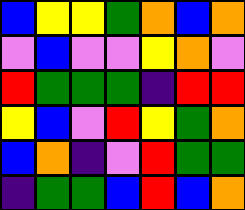[["blue", "yellow", "yellow", "green", "orange", "blue", "orange"], ["violet", "blue", "violet", "violet", "yellow", "orange", "violet"], ["red", "green", "green", "green", "indigo", "red", "red"], ["yellow", "blue", "violet", "red", "yellow", "green", "orange"], ["blue", "orange", "indigo", "violet", "red", "green", "green"], ["indigo", "green", "green", "blue", "red", "blue", "orange"]]